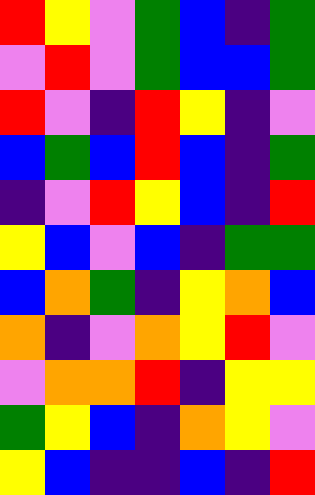[["red", "yellow", "violet", "green", "blue", "indigo", "green"], ["violet", "red", "violet", "green", "blue", "blue", "green"], ["red", "violet", "indigo", "red", "yellow", "indigo", "violet"], ["blue", "green", "blue", "red", "blue", "indigo", "green"], ["indigo", "violet", "red", "yellow", "blue", "indigo", "red"], ["yellow", "blue", "violet", "blue", "indigo", "green", "green"], ["blue", "orange", "green", "indigo", "yellow", "orange", "blue"], ["orange", "indigo", "violet", "orange", "yellow", "red", "violet"], ["violet", "orange", "orange", "red", "indigo", "yellow", "yellow"], ["green", "yellow", "blue", "indigo", "orange", "yellow", "violet"], ["yellow", "blue", "indigo", "indigo", "blue", "indigo", "red"]]